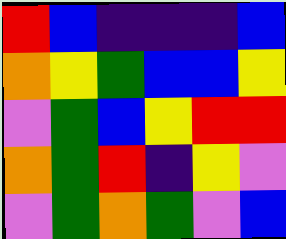[["red", "blue", "indigo", "indigo", "indigo", "blue"], ["orange", "yellow", "green", "blue", "blue", "yellow"], ["violet", "green", "blue", "yellow", "red", "red"], ["orange", "green", "red", "indigo", "yellow", "violet"], ["violet", "green", "orange", "green", "violet", "blue"]]